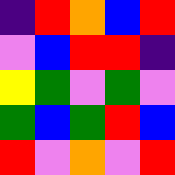[["indigo", "red", "orange", "blue", "red"], ["violet", "blue", "red", "red", "indigo"], ["yellow", "green", "violet", "green", "violet"], ["green", "blue", "green", "red", "blue"], ["red", "violet", "orange", "violet", "red"]]